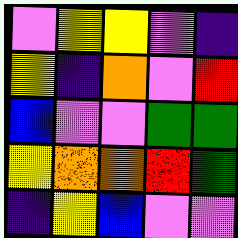[["violet", "yellow", "yellow", "violet", "indigo"], ["yellow", "indigo", "orange", "violet", "red"], ["blue", "violet", "violet", "green", "green"], ["yellow", "orange", "orange", "red", "green"], ["indigo", "yellow", "blue", "violet", "violet"]]